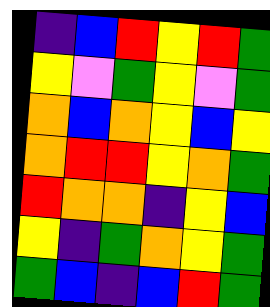[["indigo", "blue", "red", "yellow", "red", "green"], ["yellow", "violet", "green", "yellow", "violet", "green"], ["orange", "blue", "orange", "yellow", "blue", "yellow"], ["orange", "red", "red", "yellow", "orange", "green"], ["red", "orange", "orange", "indigo", "yellow", "blue"], ["yellow", "indigo", "green", "orange", "yellow", "green"], ["green", "blue", "indigo", "blue", "red", "green"]]